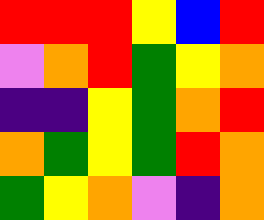[["red", "red", "red", "yellow", "blue", "red"], ["violet", "orange", "red", "green", "yellow", "orange"], ["indigo", "indigo", "yellow", "green", "orange", "red"], ["orange", "green", "yellow", "green", "red", "orange"], ["green", "yellow", "orange", "violet", "indigo", "orange"]]